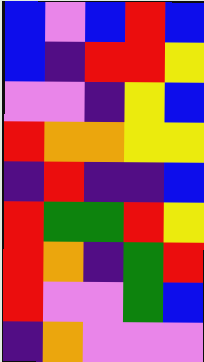[["blue", "violet", "blue", "red", "blue"], ["blue", "indigo", "red", "red", "yellow"], ["violet", "violet", "indigo", "yellow", "blue"], ["red", "orange", "orange", "yellow", "yellow"], ["indigo", "red", "indigo", "indigo", "blue"], ["red", "green", "green", "red", "yellow"], ["red", "orange", "indigo", "green", "red"], ["red", "violet", "violet", "green", "blue"], ["indigo", "orange", "violet", "violet", "violet"]]